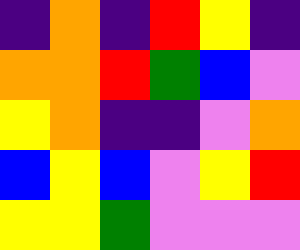[["indigo", "orange", "indigo", "red", "yellow", "indigo"], ["orange", "orange", "red", "green", "blue", "violet"], ["yellow", "orange", "indigo", "indigo", "violet", "orange"], ["blue", "yellow", "blue", "violet", "yellow", "red"], ["yellow", "yellow", "green", "violet", "violet", "violet"]]